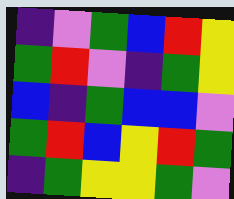[["indigo", "violet", "green", "blue", "red", "yellow"], ["green", "red", "violet", "indigo", "green", "yellow"], ["blue", "indigo", "green", "blue", "blue", "violet"], ["green", "red", "blue", "yellow", "red", "green"], ["indigo", "green", "yellow", "yellow", "green", "violet"]]